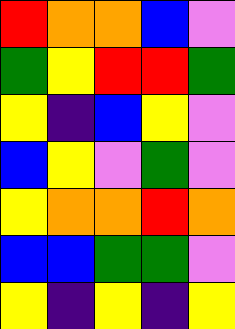[["red", "orange", "orange", "blue", "violet"], ["green", "yellow", "red", "red", "green"], ["yellow", "indigo", "blue", "yellow", "violet"], ["blue", "yellow", "violet", "green", "violet"], ["yellow", "orange", "orange", "red", "orange"], ["blue", "blue", "green", "green", "violet"], ["yellow", "indigo", "yellow", "indigo", "yellow"]]